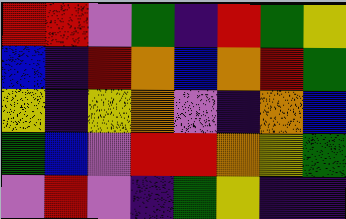[["red", "red", "violet", "green", "indigo", "red", "green", "yellow"], ["blue", "indigo", "red", "orange", "blue", "orange", "red", "green"], ["yellow", "indigo", "yellow", "orange", "violet", "indigo", "orange", "blue"], ["green", "blue", "violet", "red", "red", "orange", "yellow", "green"], ["violet", "red", "violet", "indigo", "green", "yellow", "indigo", "indigo"]]